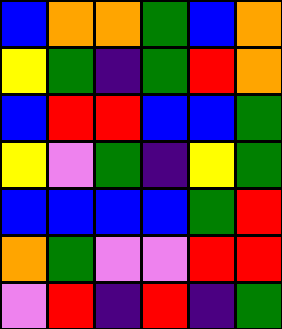[["blue", "orange", "orange", "green", "blue", "orange"], ["yellow", "green", "indigo", "green", "red", "orange"], ["blue", "red", "red", "blue", "blue", "green"], ["yellow", "violet", "green", "indigo", "yellow", "green"], ["blue", "blue", "blue", "blue", "green", "red"], ["orange", "green", "violet", "violet", "red", "red"], ["violet", "red", "indigo", "red", "indigo", "green"]]